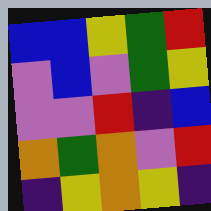[["blue", "blue", "yellow", "green", "red"], ["violet", "blue", "violet", "green", "yellow"], ["violet", "violet", "red", "indigo", "blue"], ["orange", "green", "orange", "violet", "red"], ["indigo", "yellow", "orange", "yellow", "indigo"]]